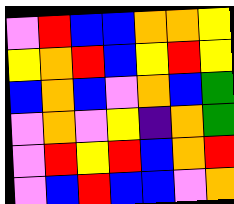[["violet", "red", "blue", "blue", "orange", "orange", "yellow"], ["yellow", "orange", "red", "blue", "yellow", "red", "yellow"], ["blue", "orange", "blue", "violet", "orange", "blue", "green"], ["violet", "orange", "violet", "yellow", "indigo", "orange", "green"], ["violet", "red", "yellow", "red", "blue", "orange", "red"], ["violet", "blue", "red", "blue", "blue", "violet", "orange"]]